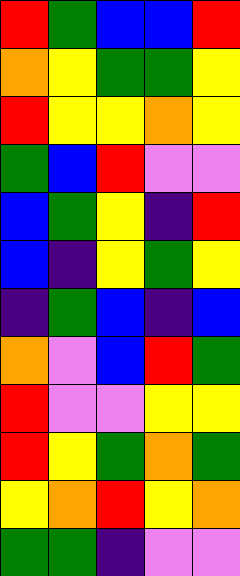[["red", "green", "blue", "blue", "red"], ["orange", "yellow", "green", "green", "yellow"], ["red", "yellow", "yellow", "orange", "yellow"], ["green", "blue", "red", "violet", "violet"], ["blue", "green", "yellow", "indigo", "red"], ["blue", "indigo", "yellow", "green", "yellow"], ["indigo", "green", "blue", "indigo", "blue"], ["orange", "violet", "blue", "red", "green"], ["red", "violet", "violet", "yellow", "yellow"], ["red", "yellow", "green", "orange", "green"], ["yellow", "orange", "red", "yellow", "orange"], ["green", "green", "indigo", "violet", "violet"]]